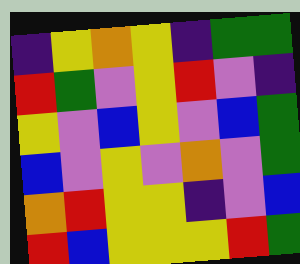[["indigo", "yellow", "orange", "yellow", "indigo", "green", "green"], ["red", "green", "violet", "yellow", "red", "violet", "indigo"], ["yellow", "violet", "blue", "yellow", "violet", "blue", "green"], ["blue", "violet", "yellow", "violet", "orange", "violet", "green"], ["orange", "red", "yellow", "yellow", "indigo", "violet", "blue"], ["red", "blue", "yellow", "yellow", "yellow", "red", "green"]]